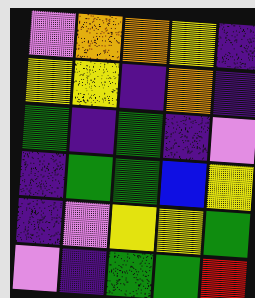[["violet", "orange", "orange", "yellow", "indigo"], ["yellow", "yellow", "indigo", "orange", "indigo"], ["green", "indigo", "green", "indigo", "violet"], ["indigo", "green", "green", "blue", "yellow"], ["indigo", "violet", "yellow", "yellow", "green"], ["violet", "indigo", "green", "green", "red"]]